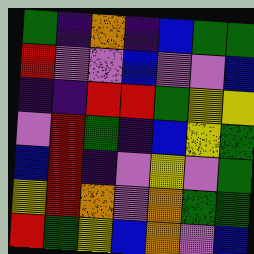[["green", "indigo", "orange", "indigo", "blue", "green", "green"], ["red", "violet", "violet", "blue", "violet", "violet", "blue"], ["indigo", "indigo", "red", "red", "green", "yellow", "yellow"], ["violet", "red", "green", "indigo", "blue", "yellow", "green"], ["blue", "red", "indigo", "violet", "yellow", "violet", "green"], ["yellow", "red", "orange", "violet", "orange", "green", "green"], ["red", "green", "yellow", "blue", "orange", "violet", "blue"]]